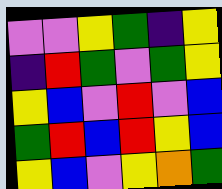[["violet", "violet", "yellow", "green", "indigo", "yellow"], ["indigo", "red", "green", "violet", "green", "yellow"], ["yellow", "blue", "violet", "red", "violet", "blue"], ["green", "red", "blue", "red", "yellow", "blue"], ["yellow", "blue", "violet", "yellow", "orange", "green"]]